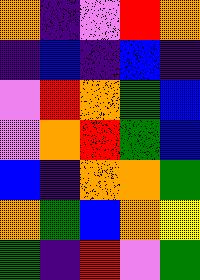[["orange", "indigo", "violet", "red", "orange"], ["indigo", "blue", "indigo", "blue", "indigo"], ["violet", "red", "orange", "green", "blue"], ["violet", "orange", "red", "green", "blue"], ["blue", "indigo", "orange", "orange", "green"], ["orange", "green", "blue", "orange", "yellow"], ["green", "indigo", "red", "violet", "green"]]